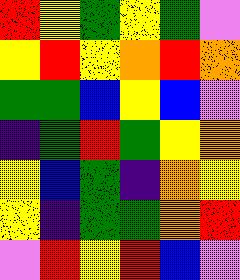[["red", "yellow", "green", "yellow", "green", "violet"], ["yellow", "red", "yellow", "orange", "red", "orange"], ["green", "green", "blue", "yellow", "blue", "violet"], ["indigo", "green", "red", "green", "yellow", "orange"], ["yellow", "blue", "green", "indigo", "orange", "yellow"], ["yellow", "indigo", "green", "green", "orange", "red"], ["violet", "red", "yellow", "red", "blue", "violet"]]